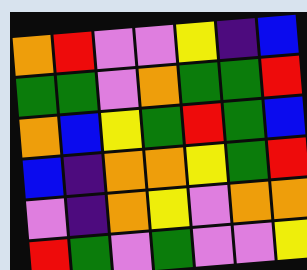[["orange", "red", "violet", "violet", "yellow", "indigo", "blue"], ["green", "green", "violet", "orange", "green", "green", "red"], ["orange", "blue", "yellow", "green", "red", "green", "blue"], ["blue", "indigo", "orange", "orange", "yellow", "green", "red"], ["violet", "indigo", "orange", "yellow", "violet", "orange", "orange"], ["red", "green", "violet", "green", "violet", "violet", "yellow"]]